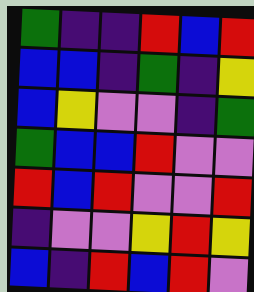[["green", "indigo", "indigo", "red", "blue", "red"], ["blue", "blue", "indigo", "green", "indigo", "yellow"], ["blue", "yellow", "violet", "violet", "indigo", "green"], ["green", "blue", "blue", "red", "violet", "violet"], ["red", "blue", "red", "violet", "violet", "red"], ["indigo", "violet", "violet", "yellow", "red", "yellow"], ["blue", "indigo", "red", "blue", "red", "violet"]]